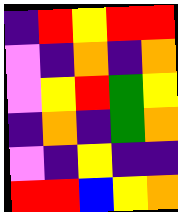[["indigo", "red", "yellow", "red", "red"], ["violet", "indigo", "orange", "indigo", "orange"], ["violet", "yellow", "red", "green", "yellow"], ["indigo", "orange", "indigo", "green", "orange"], ["violet", "indigo", "yellow", "indigo", "indigo"], ["red", "red", "blue", "yellow", "orange"]]